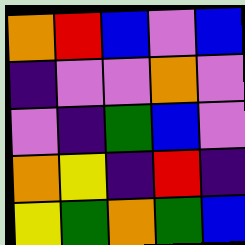[["orange", "red", "blue", "violet", "blue"], ["indigo", "violet", "violet", "orange", "violet"], ["violet", "indigo", "green", "blue", "violet"], ["orange", "yellow", "indigo", "red", "indigo"], ["yellow", "green", "orange", "green", "blue"]]